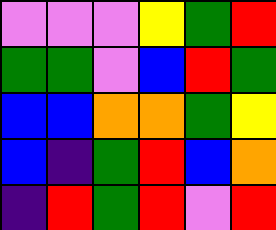[["violet", "violet", "violet", "yellow", "green", "red"], ["green", "green", "violet", "blue", "red", "green"], ["blue", "blue", "orange", "orange", "green", "yellow"], ["blue", "indigo", "green", "red", "blue", "orange"], ["indigo", "red", "green", "red", "violet", "red"]]